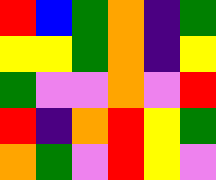[["red", "blue", "green", "orange", "indigo", "green"], ["yellow", "yellow", "green", "orange", "indigo", "yellow"], ["green", "violet", "violet", "orange", "violet", "red"], ["red", "indigo", "orange", "red", "yellow", "green"], ["orange", "green", "violet", "red", "yellow", "violet"]]